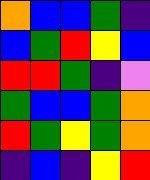[["orange", "blue", "blue", "green", "indigo"], ["blue", "green", "red", "yellow", "blue"], ["red", "red", "green", "indigo", "violet"], ["green", "blue", "blue", "green", "orange"], ["red", "green", "yellow", "green", "orange"], ["indigo", "blue", "indigo", "yellow", "red"]]